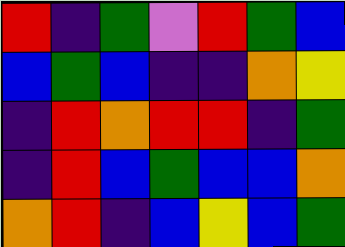[["red", "indigo", "green", "violet", "red", "green", "blue"], ["blue", "green", "blue", "indigo", "indigo", "orange", "yellow"], ["indigo", "red", "orange", "red", "red", "indigo", "green"], ["indigo", "red", "blue", "green", "blue", "blue", "orange"], ["orange", "red", "indigo", "blue", "yellow", "blue", "green"]]